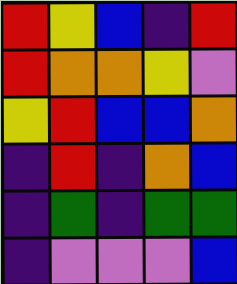[["red", "yellow", "blue", "indigo", "red"], ["red", "orange", "orange", "yellow", "violet"], ["yellow", "red", "blue", "blue", "orange"], ["indigo", "red", "indigo", "orange", "blue"], ["indigo", "green", "indigo", "green", "green"], ["indigo", "violet", "violet", "violet", "blue"]]